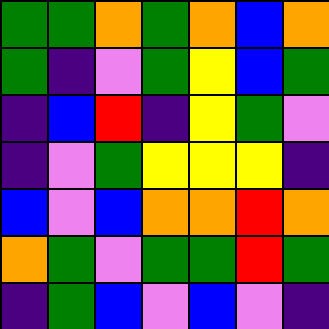[["green", "green", "orange", "green", "orange", "blue", "orange"], ["green", "indigo", "violet", "green", "yellow", "blue", "green"], ["indigo", "blue", "red", "indigo", "yellow", "green", "violet"], ["indigo", "violet", "green", "yellow", "yellow", "yellow", "indigo"], ["blue", "violet", "blue", "orange", "orange", "red", "orange"], ["orange", "green", "violet", "green", "green", "red", "green"], ["indigo", "green", "blue", "violet", "blue", "violet", "indigo"]]